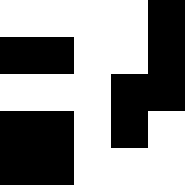[["white", "white", "white", "white", "black"], ["black", "black", "white", "white", "black"], ["white", "white", "white", "black", "black"], ["black", "black", "white", "black", "white"], ["black", "black", "white", "white", "white"]]